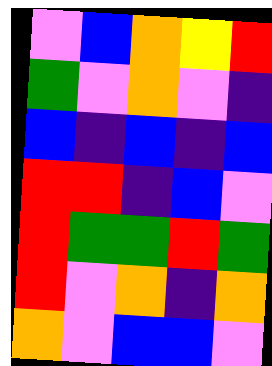[["violet", "blue", "orange", "yellow", "red"], ["green", "violet", "orange", "violet", "indigo"], ["blue", "indigo", "blue", "indigo", "blue"], ["red", "red", "indigo", "blue", "violet"], ["red", "green", "green", "red", "green"], ["red", "violet", "orange", "indigo", "orange"], ["orange", "violet", "blue", "blue", "violet"]]